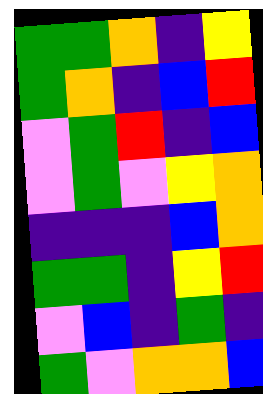[["green", "green", "orange", "indigo", "yellow"], ["green", "orange", "indigo", "blue", "red"], ["violet", "green", "red", "indigo", "blue"], ["violet", "green", "violet", "yellow", "orange"], ["indigo", "indigo", "indigo", "blue", "orange"], ["green", "green", "indigo", "yellow", "red"], ["violet", "blue", "indigo", "green", "indigo"], ["green", "violet", "orange", "orange", "blue"]]